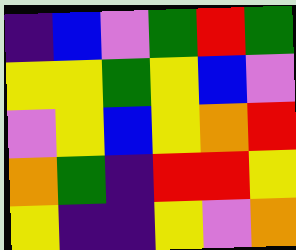[["indigo", "blue", "violet", "green", "red", "green"], ["yellow", "yellow", "green", "yellow", "blue", "violet"], ["violet", "yellow", "blue", "yellow", "orange", "red"], ["orange", "green", "indigo", "red", "red", "yellow"], ["yellow", "indigo", "indigo", "yellow", "violet", "orange"]]